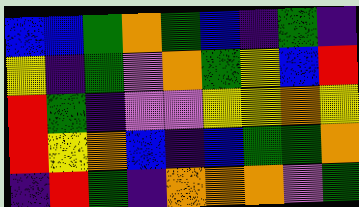[["blue", "blue", "green", "orange", "green", "blue", "indigo", "green", "indigo"], ["yellow", "indigo", "green", "violet", "orange", "green", "yellow", "blue", "red"], ["red", "green", "indigo", "violet", "violet", "yellow", "yellow", "orange", "yellow"], ["red", "yellow", "orange", "blue", "indigo", "blue", "green", "green", "orange"], ["indigo", "red", "green", "indigo", "orange", "orange", "orange", "violet", "green"]]